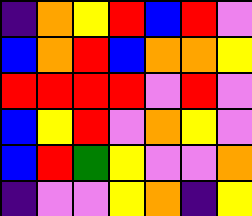[["indigo", "orange", "yellow", "red", "blue", "red", "violet"], ["blue", "orange", "red", "blue", "orange", "orange", "yellow"], ["red", "red", "red", "red", "violet", "red", "violet"], ["blue", "yellow", "red", "violet", "orange", "yellow", "violet"], ["blue", "red", "green", "yellow", "violet", "violet", "orange"], ["indigo", "violet", "violet", "yellow", "orange", "indigo", "yellow"]]